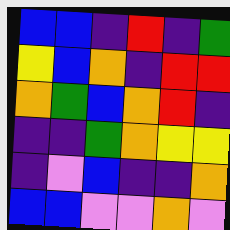[["blue", "blue", "indigo", "red", "indigo", "green"], ["yellow", "blue", "orange", "indigo", "red", "red"], ["orange", "green", "blue", "orange", "red", "indigo"], ["indigo", "indigo", "green", "orange", "yellow", "yellow"], ["indigo", "violet", "blue", "indigo", "indigo", "orange"], ["blue", "blue", "violet", "violet", "orange", "violet"]]